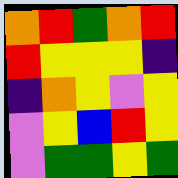[["orange", "red", "green", "orange", "red"], ["red", "yellow", "yellow", "yellow", "indigo"], ["indigo", "orange", "yellow", "violet", "yellow"], ["violet", "yellow", "blue", "red", "yellow"], ["violet", "green", "green", "yellow", "green"]]